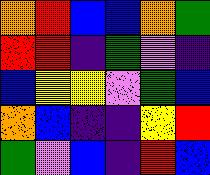[["orange", "red", "blue", "blue", "orange", "green"], ["red", "red", "indigo", "green", "violet", "indigo"], ["blue", "yellow", "yellow", "violet", "green", "blue"], ["orange", "blue", "indigo", "indigo", "yellow", "red"], ["green", "violet", "blue", "indigo", "red", "blue"]]